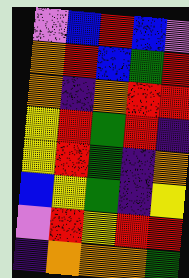[["violet", "blue", "red", "blue", "violet"], ["orange", "red", "blue", "green", "red"], ["orange", "indigo", "orange", "red", "red"], ["yellow", "red", "green", "red", "indigo"], ["yellow", "red", "green", "indigo", "orange"], ["blue", "yellow", "green", "indigo", "yellow"], ["violet", "red", "yellow", "red", "red"], ["indigo", "orange", "orange", "orange", "green"]]